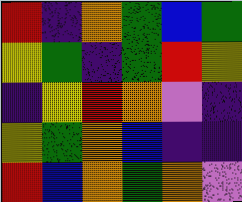[["red", "indigo", "orange", "green", "blue", "green"], ["yellow", "green", "indigo", "green", "red", "yellow"], ["indigo", "yellow", "red", "orange", "violet", "indigo"], ["yellow", "green", "orange", "blue", "indigo", "indigo"], ["red", "blue", "orange", "green", "orange", "violet"]]